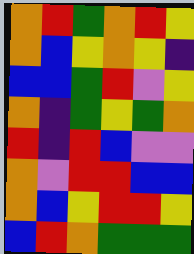[["orange", "red", "green", "orange", "red", "yellow"], ["orange", "blue", "yellow", "orange", "yellow", "indigo"], ["blue", "blue", "green", "red", "violet", "yellow"], ["orange", "indigo", "green", "yellow", "green", "orange"], ["red", "indigo", "red", "blue", "violet", "violet"], ["orange", "violet", "red", "red", "blue", "blue"], ["orange", "blue", "yellow", "red", "red", "yellow"], ["blue", "red", "orange", "green", "green", "green"]]